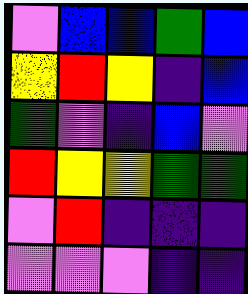[["violet", "blue", "blue", "green", "blue"], ["yellow", "red", "yellow", "indigo", "blue"], ["green", "violet", "indigo", "blue", "violet"], ["red", "yellow", "yellow", "green", "green"], ["violet", "red", "indigo", "indigo", "indigo"], ["violet", "violet", "violet", "indigo", "indigo"]]